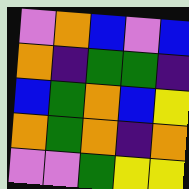[["violet", "orange", "blue", "violet", "blue"], ["orange", "indigo", "green", "green", "indigo"], ["blue", "green", "orange", "blue", "yellow"], ["orange", "green", "orange", "indigo", "orange"], ["violet", "violet", "green", "yellow", "yellow"]]